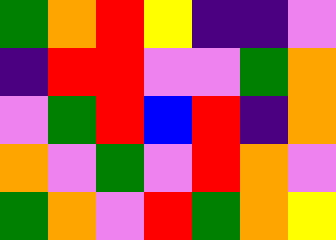[["green", "orange", "red", "yellow", "indigo", "indigo", "violet"], ["indigo", "red", "red", "violet", "violet", "green", "orange"], ["violet", "green", "red", "blue", "red", "indigo", "orange"], ["orange", "violet", "green", "violet", "red", "orange", "violet"], ["green", "orange", "violet", "red", "green", "orange", "yellow"]]